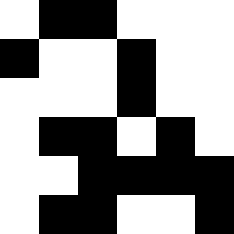[["white", "black", "black", "white", "white", "white"], ["black", "white", "white", "black", "white", "white"], ["white", "white", "white", "black", "white", "white"], ["white", "black", "black", "white", "black", "white"], ["white", "white", "black", "black", "black", "black"], ["white", "black", "black", "white", "white", "black"]]